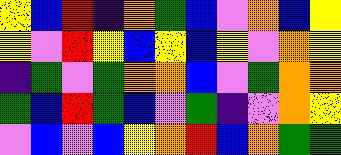[["yellow", "blue", "red", "indigo", "orange", "green", "blue", "violet", "orange", "blue", "yellow"], ["yellow", "violet", "red", "yellow", "blue", "yellow", "blue", "yellow", "violet", "orange", "yellow"], ["indigo", "green", "violet", "green", "orange", "orange", "blue", "violet", "green", "orange", "orange"], ["green", "blue", "red", "green", "blue", "violet", "green", "indigo", "violet", "orange", "yellow"], ["violet", "blue", "violet", "blue", "yellow", "orange", "red", "blue", "orange", "green", "green"]]